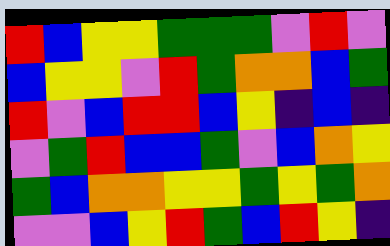[["red", "blue", "yellow", "yellow", "green", "green", "green", "violet", "red", "violet"], ["blue", "yellow", "yellow", "violet", "red", "green", "orange", "orange", "blue", "green"], ["red", "violet", "blue", "red", "red", "blue", "yellow", "indigo", "blue", "indigo"], ["violet", "green", "red", "blue", "blue", "green", "violet", "blue", "orange", "yellow"], ["green", "blue", "orange", "orange", "yellow", "yellow", "green", "yellow", "green", "orange"], ["violet", "violet", "blue", "yellow", "red", "green", "blue", "red", "yellow", "indigo"]]